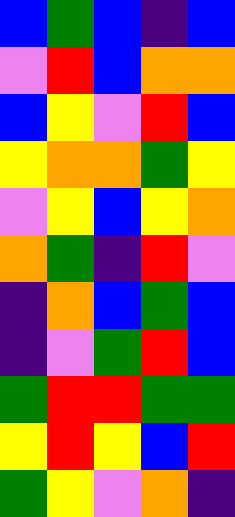[["blue", "green", "blue", "indigo", "blue"], ["violet", "red", "blue", "orange", "orange"], ["blue", "yellow", "violet", "red", "blue"], ["yellow", "orange", "orange", "green", "yellow"], ["violet", "yellow", "blue", "yellow", "orange"], ["orange", "green", "indigo", "red", "violet"], ["indigo", "orange", "blue", "green", "blue"], ["indigo", "violet", "green", "red", "blue"], ["green", "red", "red", "green", "green"], ["yellow", "red", "yellow", "blue", "red"], ["green", "yellow", "violet", "orange", "indigo"]]